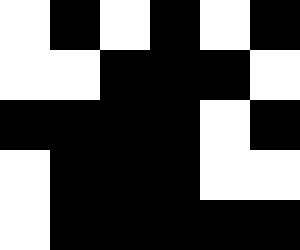[["white", "black", "white", "black", "white", "black"], ["white", "white", "black", "black", "black", "white"], ["black", "black", "black", "black", "white", "black"], ["white", "black", "black", "black", "white", "white"], ["white", "black", "black", "black", "black", "black"]]